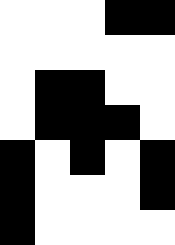[["white", "white", "white", "black", "black"], ["white", "white", "white", "white", "white"], ["white", "black", "black", "white", "white"], ["white", "black", "black", "black", "white"], ["black", "white", "black", "white", "black"], ["black", "white", "white", "white", "black"], ["black", "white", "white", "white", "white"]]